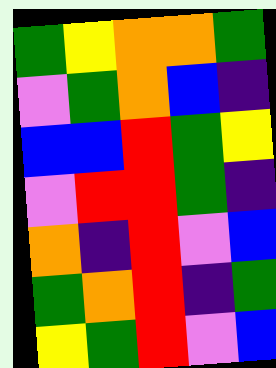[["green", "yellow", "orange", "orange", "green"], ["violet", "green", "orange", "blue", "indigo"], ["blue", "blue", "red", "green", "yellow"], ["violet", "red", "red", "green", "indigo"], ["orange", "indigo", "red", "violet", "blue"], ["green", "orange", "red", "indigo", "green"], ["yellow", "green", "red", "violet", "blue"]]